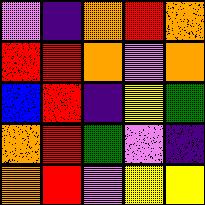[["violet", "indigo", "orange", "red", "orange"], ["red", "red", "orange", "violet", "orange"], ["blue", "red", "indigo", "yellow", "green"], ["orange", "red", "green", "violet", "indigo"], ["orange", "red", "violet", "yellow", "yellow"]]